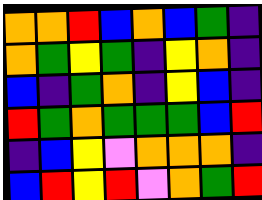[["orange", "orange", "red", "blue", "orange", "blue", "green", "indigo"], ["orange", "green", "yellow", "green", "indigo", "yellow", "orange", "indigo"], ["blue", "indigo", "green", "orange", "indigo", "yellow", "blue", "indigo"], ["red", "green", "orange", "green", "green", "green", "blue", "red"], ["indigo", "blue", "yellow", "violet", "orange", "orange", "orange", "indigo"], ["blue", "red", "yellow", "red", "violet", "orange", "green", "red"]]